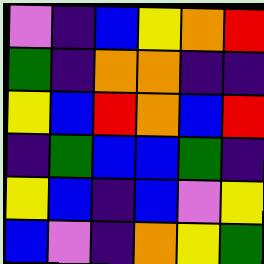[["violet", "indigo", "blue", "yellow", "orange", "red"], ["green", "indigo", "orange", "orange", "indigo", "indigo"], ["yellow", "blue", "red", "orange", "blue", "red"], ["indigo", "green", "blue", "blue", "green", "indigo"], ["yellow", "blue", "indigo", "blue", "violet", "yellow"], ["blue", "violet", "indigo", "orange", "yellow", "green"]]